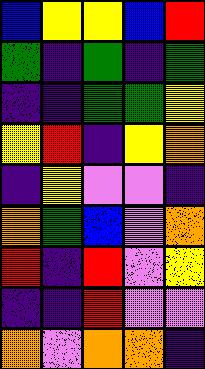[["blue", "yellow", "yellow", "blue", "red"], ["green", "indigo", "green", "indigo", "green"], ["indigo", "indigo", "green", "green", "yellow"], ["yellow", "red", "indigo", "yellow", "orange"], ["indigo", "yellow", "violet", "violet", "indigo"], ["orange", "green", "blue", "violet", "orange"], ["red", "indigo", "red", "violet", "yellow"], ["indigo", "indigo", "red", "violet", "violet"], ["orange", "violet", "orange", "orange", "indigo"]]